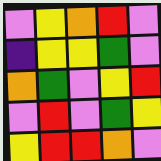[["violet", "yellow", "orange", "red", "violet"], ["indigo", "yellow", "yellow", "green", "violet"], ["orange", "green", "violet", "yellow", "red"], ["violet", "red", "violet", "green", "yellow"], ["yellow", "red", "red", "orange", "violet"]]